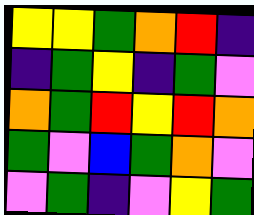[["yellow", "yellow", "green", "orange", "red", "indigo"], ["indigo", "green", "yellow", "indigo", "green", "violet"], ["orange", "green", "red", "yellow", "red", "orange"], ["green", "violet", "blue", "green", "orange", "violet"], ["violet", "green", "indigo", "violet", "yellow", "green"]]